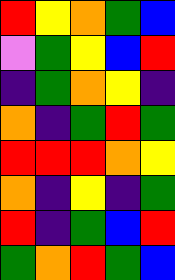[["red", "yellow", "orange", "green", "blue"], ["violet", "green", "yellow", "blue", "red"], ["indigo", "green", "orange", "yellow", "indigo"], ["orange", "indigo", "green", "red", "green"], ["red", "red", "red", "orange", "yellow"], ["orange", "indigo", "yellow", "indigo", "green"], ["red", "indigo", "green", "blue", "red"], ["green", "orange", "red", "green", "blue"]]